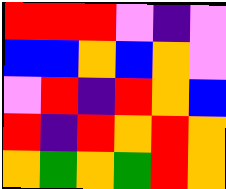[["red", "red", "red", "violet", "indigo", "violet"], ["blue", "blue", "orange", "blue", "orange", "violet"], ["violet", "red", "indigo", "red", "orange", "blue"], ["red", "indigo", "red", "orange", "red", "orange"], ["orange", "green", "orange", "green", "red", "orange"]]